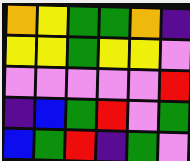[["orange", "yellow", "green", "green", "orange", "indigo"], ["yellow", "yellow", "green", "yellow", "yellow", "violet"], ["violet", "violet", "violet", "violet", "violet", "red"], ["indigo", "blue", "green", "red", "violet", "green"], ["blue", "green", "red", "indigo", "green", "violet"]]